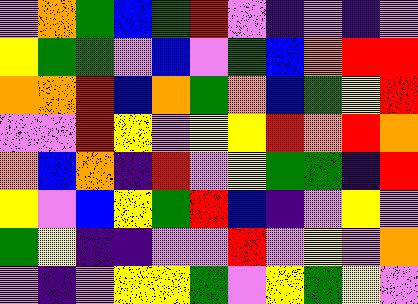[["violet", "orange", "green", "blue", "green", "red", "violet", "indigo", "violet", "indigo", "violet"], ["yellow", "green", "green", "violet", "blue", "violet", "green", "blue", "orange", "red", "red"], ["orange", "orange", "red", "blue", "orange", "green", "orange", "blue", "green", "yellow", "red"], ["violet", "violet", "red", "yellow", "violet", "yellow", "yellow", "red", "orange", "red", "orange"], ["orange", "blue", "orange", "indigo", "red", "violet", "yellow", "green", "green", "indigo", "red"], ["yellow", "violet", "blue", "yellow", "green", "red", "blue", "indigo", "violet", "yellow", "violet"], ["green", "yellow", "indigo", "indigo", "violet", "violet", "red", "violet", "yellow", "violet", "orange"], ["violet", "indigo", "violet", "yellow", "yellow", "green", "violet", "yellow", "green", "yellow", "violet"]]